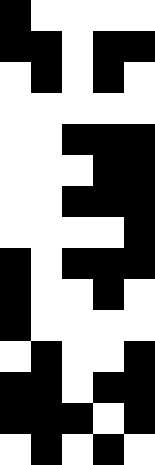[["black", "white", "white", "white", "white"], ["black", "black", "white", "black", "black"], ["white", "black", "white", "black", "white"], ["white", "white", "white", "white", "white"], ["white", "white", "black", "black", "black"], ["white", "white", "white", "black", "black"], ["white", "white", "black", "black", "black"], ["white", "white", "white", "white", "black"], ["black", "white", "black", "black", "black"], ["black", "white", "white", "black", "white"], ["black", "white", "white", "white", "white"], ["white", "black", "white", "white", "black"], ["black", "black", "white", "black", "black"], ["black", "black", "black", "white", "black"], ["white", "black", "white", "black", "white"]]